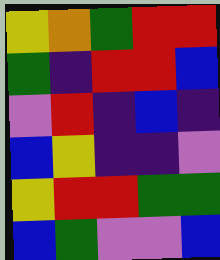[["yellow", "orange", "green", "red", "red"], ["green", "indigo", "red", "red", "blue"], ["violet", "red", "indigo", "blue", "indigo"], ["blue", "yellow", "indigo", "indigo", "violet"], ["yellow", "red", "red", "green", "green"], ["blue", "green", "violet", "violet", "blue"]]